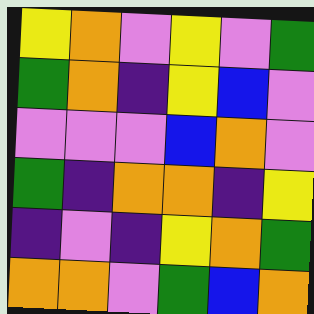[["yellow", "orange", "violet", "yellow", "violet", "green"], ["green", "orange", "indigo", "yellow", "blue", "violet"], ["violet", "violet", "violet", "blue", "orange", "violet"], ["green", "indigo", "orange", "orange", "indigo", "yellow"], ["indigo", "violet", "indigo", "yellow", "orange", "green"], ["orange", "orange", "violet", "green", "blue", "orange"]]